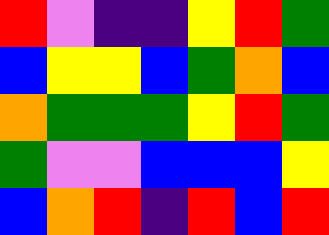[["red", "violet", "indigo", "indigo", "yellow", "red", "green"], ["blue", "yellow", "yellow", "blue", "green", "orange", "blue"], ["orange", "green", "green", "green", "yellow", "red", "green"], ["green", "violet", "violet", "blue", "blue", "blue", "yellow"], ["blue", "orange", "red", "indigo", "red", "blue", "red"]]